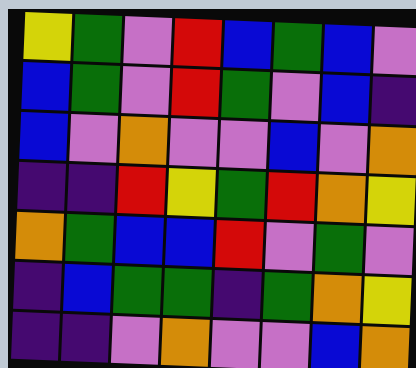[["yellow", "green", "violet", "red", "blue", "green", "blue", "violet"], ["blue", "green", "violet", "red", "green", "violet", "blue", "indigo"], ["blue", "violet", "orange", "violet", "violet", "blue", "violet", "orange"], ["indigo", "indigo", "red", "yellow", "green", "red", "orange", "yellow"], ["orange", "green", "blue", "blue", "red", "violet", "green", "violet"], ["indigo", "blue", "green", "green", "indigo", "green", "orange", "yellow"], ["indigo", "indigo", "violet", "orange", "violet", "violet", "blue", "orange"]]